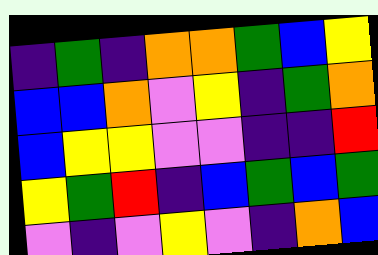[["indigo", "green", "indigo", "orange", "orange", "green", "blue", "yellow"], ["blue", "blue", "orange", "violet", "yellow", "indigo", "green", "orange"], ["blue", "yellow", "yellow", "violet", "violet", "indigo", "indigo", "red"], ["yellow", "green", "red", "indigo", "blue", "green", "blue", "green"], ["violet", "indigo", "violet", "yellow", "violet", "indigo", "orange", "blue"]]